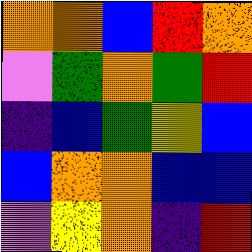[["orange", "orange", "blue", "red", "orange"], ["violet", "green", "orange", "green", "red"], ["indigo", "blue", "green", "yellow", "blue"], ["blue", "orange", "orange", "blue", "blue"], ["violet", "yellow", "orange", "indigo", "red"]]